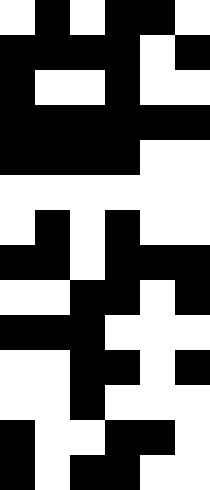[["white", "black", "white", "black", "black", "white"], ["black", "black", "black", "black", "white", "black"], ["black", "white", "white", "black", "white", "white"], ["black", "black", "black", "black", "black", "black"], ["black", "black", "black", "black", "white", "white"], ["white", "white", "white", "white", "white", "white"], ["white", "black", "white", "black", "white", "white"], ["black", "black", "white", "black", "black", "black"], ["white", "white", "black", "black", "white", "black"], ["black", "black", "black", "white", "white", "white"], ["white", "white", "black", "black", "white", "black"], ["white", "white", "black", "white", "white", "white"], ["black", "white", "white", "black", "black", "white"], ["black", "white", "black", "black", "white", "white"]]